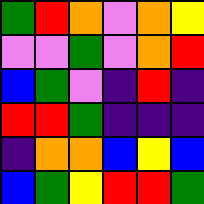[["green", "red", "orange", "violet", "orange", "yellow"], ["violet", "violet", "green", "violet", "orange", "red"], ["blue", "green", "violet", "indigo", "red", "indigo"], ["red", "red", "green", "indigo", "indigo", "indigo"], ["indigo", "orange", "orange", "blue", "yellow", "blue"], ["blue", "green", "yellow", "red", "red", "green"]]